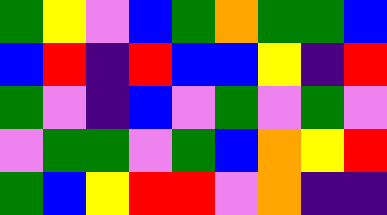[["green", "yellow", "violet", "blue", "green", "orange", "green", "green", "blue"], ["blue", "red", "indigo", "red", "blue", "blue", "yellow", "indigo", "red"], ["green", "violet", "indigo", "blue", "violet", "green", "violet", "green", "violet"], ["violet", "green", "green", "violet", "green", "blue", "orange", "yellow", "red"], ["green", "blue", "yellow", "red", "red", "violet", "orange", "indigo", "indigo"]]